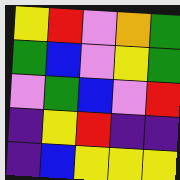[["yellow", "red", "violet", "orange", "green"], ["green", "blue", "violet", "yellow", "green"], ["violet", "green", "blue", "violet", "red"], ["indigo", "yellow", "red", "indigo", "indigo"], ["indigo", "blue", "yellow", "yellow", "yellow"]]